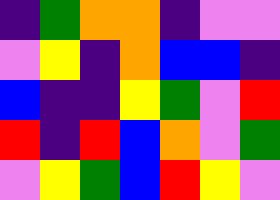[["indigo", "green", "orange", "orange", "indigo", "violet", "violet"], ["violet", "yellow", "indigo", "orange", "blue", "blue", "indigo"], ["blue", "indigo", "indigo", "yellow", "green", "violet", "red"], ["red", "indigo", "red", "blue", "orange", "violet", "green"], ["violet", "yellow", "green", "blue", "red", "yellow", "violet"]]